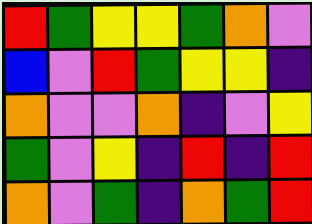[["red", "green", "yellow", "yellow", "green", "orange", "violet"], ["blue", "violet", "red", "green", "yellow", "yellow", "indigo"], ["orange", "violet", "violet", "orange", "indigo", "violet", "yellow"], ["green", "violet", "yellow", "indigo", "red", "indigo", "red"], ["orange", "violet", "green", "indigo", "orange", "green", "red"]]